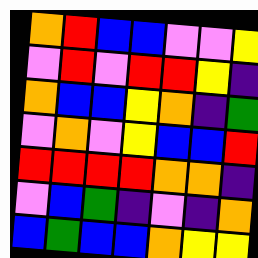[["orange", "red", "blue", "blue", "violet", "violet", "yellow"], ["violet", "red", "violet", "red", "red", "yellow", "indigo"], ["orange", "blue", "blue", "yellow", "orange", "indigo", "green"], ["violet", "orange", "violet", "yellow", "blue", "blue", "red"], ["red", "red", "red", "red", "orange", "orange", "indigo"], ["violet", "blue", "green", "indigo", "violet", "indigo", "orange"], ["blue", "green", "blue", "blue", "orange", "yellow", "yellow"]]